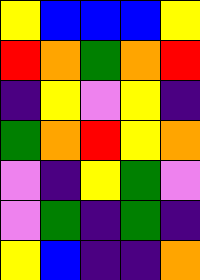[["yellow", "blue", "blue", "blue", "yellow"], ["red", "orange", "green", "orange", "red"], ["indigo", "yellow", "violet", "yellow", "indigo"], ["green", "orange", "red", "yellow", "orange"], ["violet", "indigo", "yellow", "green", "violet"], ["violet", "green", "indigo", "green", "indigo"], ["yellow", "blue", "indigo", "indigo", "orange"]]